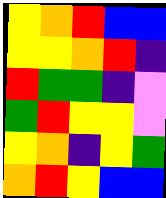[["yellow", "orange", "red", "blue", "blue"], ["yellow", "yellow", "orange", "red", "indigo"], ["red", "green", "green", "indigo", "violet"], ["green", "red", "yellow", "yellow", "violet"], ["yellow", "orange", "indigo", "yellow", "green"], ["orange", "red", "yellow", "blue", "blue"]]